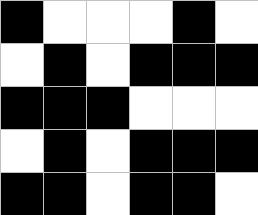[["black", "white", "white", "white", "black", "white"], ["white", "black", "white", "black", "black", "black"], ["black", "black", "black", "white", "white", "white"], ["white", "black", "white", "black", "black", "black"], ["black", "black", "white", "black", "black", "white"]]